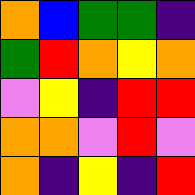[["orange", "blue", "green", "green", "indigo"], ["green", "red", "orange", "yellow", "orange"], ["violet", "yellow", "indigo", "red", "red"], ["orange", "orange", "violet", "red", "violet"], ["orange", "indigo", "yellow", "indigo", "red"]]